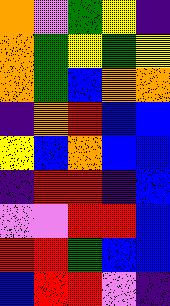[["orange", "violet", "green", "yellow", "indigo"], ["orange", "green", "yellow", "green", "yellow"], ["orange", "green", "blue", "orange", "orange"], ["indigo", "orange", "red", "blue", "blue"], ["yellow", "blue", "orange", "blue", "blue"], ["indigo", "red", "red", "indigo", "blue"], ["violet", "violet", "red", "red", "blue"], ["red", "red", "green", "blue", "blue"], ["blue", "red", "red", "violet", "indigo"]]